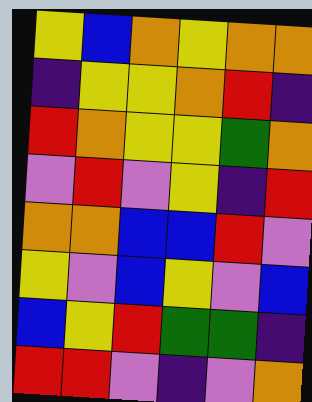[["yellow", "blue", "orange", "yellow", "orange", "orange"], ["indigo", "yellow", "yellow", "orange", "red", "indigo"], ["red", "orange", "yellow", "yellow", "green", "orange"], ["violet", "red", "violet", "yellow", "indigo", "red"], ["orange", "orange", "blue", "blue", "red", "violet"], ["yellow", "violet", "blue", "yellow", "violet", "blue"], ["blue", "yellow", "red", "green", "green", "indigo"], ["red", "red", "violet", "indigo", "violet", "orange"]]